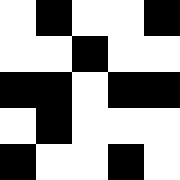[["white", "black", "white", "white", "black"], ["white", "white", "black", "white", "white"], ["black", "black", "white", "black", "black"], ["white", "black", "white", "white", "white"], ["black", "white", "white", "black", "white"]]